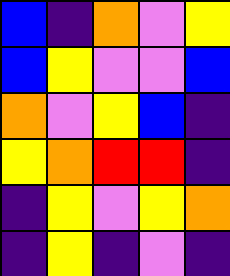[["blue", "indigo", "orange", "violet", "yellow"], ["blue", "yellow", "violet", "violet", "blue"], ["orange", "violet", "yellow", "blue", "indigo"], ["yellow", "orange", "red", "red", "indigo"], ["indigo", "yellow", "violet", "yellow", "orange"], ["indigo", "yellow", "indigo", "violet", "indigo"]]